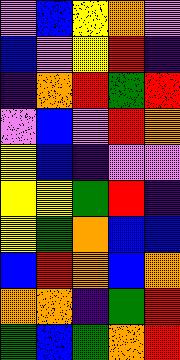[["violet", "blue", "yellow", "orange", "violet"], ["blue", "violet", "yellow", "red", "indigo"], ["indigo", "orange", "red", "green", "red"], ["violet", "blue", "violet", "red", "orange"], ["yellow", "blue", "indigo", "violet", "violet"], ["yellow", "yellow", "green", "red", "indigo"], ["yellow", "green", "orange", "blue", "blue"], ["blue", "red", "orange", "blue", "orange"], ["orange", "orange", "indigo", "green", "red"], ["green", "blue", "green", "orange", "red"]]